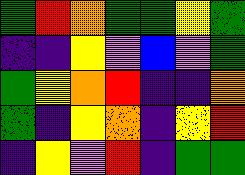[["green", "red", "orange", "green", "green", "yellow", "green"], ["indigo", "indigo", "yellow", "violet", "blue", "violet", "green"], ["green", "yellow", "orange", "red", "indigo", "indigo", "orange"], ["green", "indigo", "yellow", "orange", "indigo", "yellow", "red"], ["indigo", "yellow", "violet", "red", "indigo", "green", "green"]]